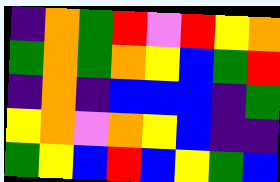[["indigo", "orange", "green", "red", "violet", "red", "yellow", "orange"], ["green", "orange", "green", "orange", "yellow", "blue", "green", "red"], ["indigo", "orange", "indigo", "blue", "blue", "blue", "indigo", "green"], ["yellow", "orange", "violet", "orange", "yellow", "blue", "indigo", "indigo"], ["green", "yellow", "blue", "red", "blue", "yellow", "green", "blue"]]